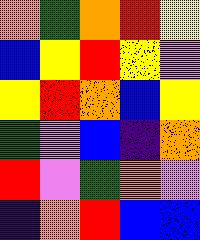[["orange", "green", "orange", "red", "yellow"], ["blue", "yellow", "red", "yellow", "violet"], ["yellow", "red", "orange", "blue", "yellow"], ["green", "violet", "blue", "indigo", "orange"], ["red", "violet", "green", "orange", "violet"], ["indigo", "orange", "red", "blue", "blue"]]